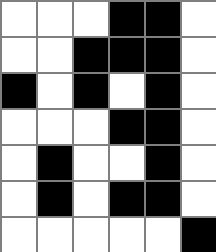[["white", "white", "white", "black", "black", "white"], ["white", "white", "black", "black", "black", "white"], ["black", "white", "black", "white", "black", "white"], ["white", "white", "white", "black", "black", "white"], ["white", "black", "white", "white", "black", "white"], ["white", "black", "white", "black", "black", "white"], ["white", "white", "white", "white", "white", "black"]]